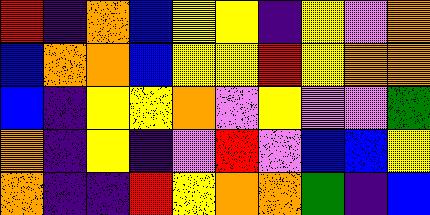[["red", "indigo", "orange", "blue", "yellow", "yellow", "indigo", "yellow", "violet", "orange"], ["blue", "orange", "orange", "blue", "yellow", "yellow", "red", "yellow", "orange", "orange"], ["blue", "indigo", "yellow", "yellow", "orange", "violet", "yellow", "violet", "violet", "green"], ["orange", "indigo", "yellow", "indigo", "violet", "red", "violet", "blue", "blue", "yellow"], ["orange", "indigo", "indigo", "red", "yellow", "orange", "orange", "green", "indigo", "blue"]]